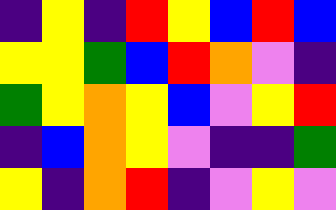[["indigo", "yellow", "indigo", "red", "yellow", "blue", "red", "blue"], ["yellow", "yellow", "green", "blue", "red", "orange", "violet", "indigo"], ["green", "yellow", "orange", "yellow", "blue", "violet", "yellow", "red"], ["indigo", "blue", "orange", "yellow", "violet", "indigo", "indigo", "green"], ["yellow", "indigo", "orange", "red", "indigo", "violet", "yellow", "violet"]]